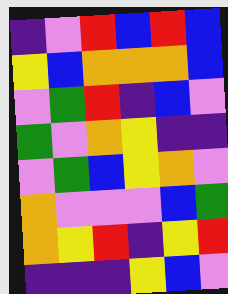[["indigo", "violet", "red", "blue", "red", "blue"], ["yellow", "blue", "orange", "orange", "orange", "blue"], ["violet", "green", "red", "indigo", "blue", "violet"], ["green", "violet", "orange", "yellow", "indigo", "indigo"], ["violet", "green", "blue", "yellow", "orange", "violet"], ["orange", "violet", "violet", "violet", "blue", "green"], ["orange", "yellow", "red", "indigo", "yellow", "red"], ["indigo", "indigo", "indigo", "yellow", "blue", "violet"]]